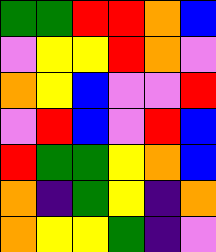[["green", "green", "red", "red", "orange", "blue"], ["violet", "yellow", "yellow", "red", "orange", "violet"], ["orange", "yellow", "blue", "violet", "violet", "red"], ["violet", "red", "blue", "violet", "red", "blue"], ["red", "green", "green", "yellow", "orange", "blue"], ["orange", "indigo", "green", "yellow", "indigo", "orange"], ["orange", "yellow", "yellow", "green", "indigo", "violet"]]